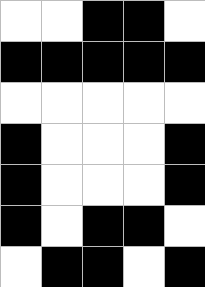[["white", "white", "black", "black", "white"], ["black", "black", "black", "black", "black"], ["white", "white", "white", "white", "white"], ["black", "white", "white", "white", "black"], ["black", "white", "white", "white", "black"], ["black", "white", "black", "black", "white"], ["white", "black", "black", "white", "black"]]